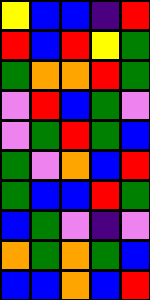[["yellow", "blue", "blue", "indigo", "red"], ["red", "blue", "red", "yellow", "green"], ["green", "orange", "orange", "red", "green"], ["violet", "red", "blue", "green", "violet"], ["violet", "green", "red", "green", "blue"], ["green", "violet", "orange", "blue", "red"], ["green", "blue", "blue", "red", "green"], ["blue", "green", "violet", "indigo", "violet"], ["orange", "green", "orange", "green", "blue"], ["blue", "blue", "orange", "blue", "red"]]